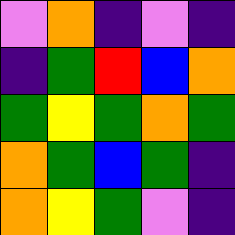[["violet", "orange", "indigo", "violet", "indigo"], ["indigo", "green", "red", "blue", "orange"], ["green", "yellow", "green", "orange", "green"], ["orange", "green", "blue", "green", "indigo"], ["orange", "yellow", "green", "violet", "indigo"]]